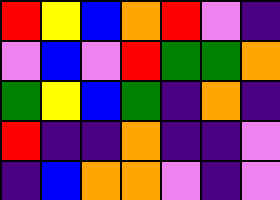[["red", "yellow", "blue", "orange", "red", "violet", "indigo"], ["violet", "blue", "violet", "red", "green", "green", "orange"], ["green", "yellow", "blue", "green", "indigo", "orange", "indigo"], ["red", "indigo", "indigo", "orange", "indigo", "indigo", "violet"], ["indigo", "blue", "orange", "orange", "violet", "indigo", "violet"]]